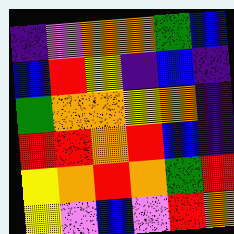[["indigo", "violet", "orange", "orange", "green", "blue"], ["blue", "red", "yellow", "indigo", "blue", "indigo"], ["green", "orange", "orange", "yellow", "orange", "indigo"], ["red", "red", "orange", "red", "blue", "indigo"], ["yellow", "orange", "red", "orange", "green", "red"], ["yellow", "violet", "blue", "violet", "red", "orange"]]